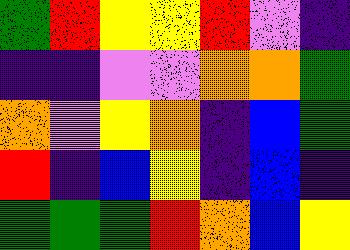[["green", "red", "yellow", "yellow", "red", "violet", "indigo"], ["indigo", "indigo", "violet", "violet", "orange", "orange", "green"], ["orange", "violet", "yellow", "orange", "indigo", "blue", "green"], ["red", "indigo", "blue", "yellow", "indigo", "blue", "indigo"], ["green", "green", "green", "red", "orange", "blue", "yellow"]]